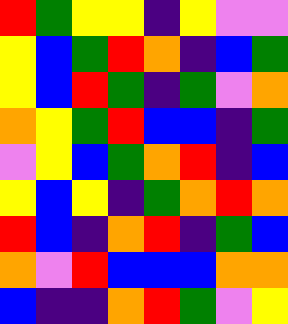[["red", "green", "yellow", "yellow", "indigo", "yellow", "violet", "violet"], ["yellow", "blue", "green", "red", "orange", "indigo", "blue", "green"], ["yellow", "blue", "red", "green", "indigo", "green", "violet", "orange"], ["orange", "yellow", "green", "red", "blue", "blue", "indigo", "green"], ["violet", "yellow", "blue", "green", "orange", "red", "indigo", "blue"], ["yellow", "blue", "yellow", "indigo", "green", "orange", "red", "orange"], ["red", "blue", "indigo", "orange", "red", "indigo", "green", "blue"], ["orange", "violet", "red", "blue", "blue", "blue", "orange", "orange"], ["blue", "indigo", "indigo", "orange", "red", "green", "violet", "yellow"]]